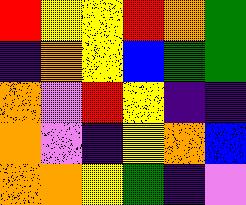[["red", "yellow", "yellow", "red", "orange", "green"], ["indigo", "orange", "yellow", "blue", "green", "green"], ["orange", "violet", "red", "yellow", "indigo", "indigo"], ["orange", "violet", "indigo", "yellow", "orange", "blue"], ["orange", "orange", "yellow", "green", "indigo", "violet"]]